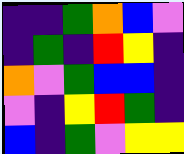[["indigo", "indigo", "green", "orange", "blue", "violet"], ["indigo", "green", "indigo", "red", "yellow", "indigo"], ["orange", "violet", "green", "blue", "blue", "indigo"], ["violet", "indigo", "yellow", "red", "green", "indigo"], ["blue", "indigo", "green", "violet", "yellow", "yellow"]]